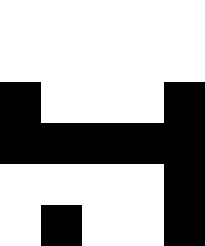[["white", "white", "white", "white", "white"], ["white", "white", "white", "white", "white"], ["black", "white", "white", "white", "black"], ["black", "black", "black", "black", "black"], ["white", "white", "white", "white", "black"], ["white", "black", "white", "white", "black"]]